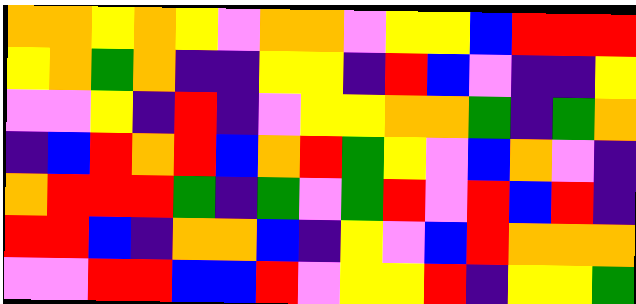[["orange", "orange", "yellow", "orange", "yellow", "violet", "orange", "orange", "violet", "yellow", "yellow", "blue", "red", "red", "red"], ["yellow", "orange", "green", "orange", "indigo", "indigo", "yellow", "yellow", "indigo", "red", "blue", "violet", "indigo", "indigo", "yellow"], ["violet", "violet", "yellow", "indigo", "red", "indigo", "violet", "yellow", "yellow", "orange", "orange", "green", "indigo", "green", "orange"], ["indigo", "blue", "red", "orange", "red", "blue", "orange", "red", "green", "yellow", "violet", "blue", "orange", "violet", "indigo"], ["orange", "red", "red", "red", "green", "indigo", "green", "violet", "green", "red", "violet", "red", "blue", "red", "indigo"], ["red", "red", "blue", "indigo", "orange", "orange", "blue", "indigo", "yellow", "violet", "blue", "red", "orange", "orange", "orange"], ["violet", "violet", "red", "red", "blue", "blue", "red", "violet", "yellow", "yellow", "red", "indigo", "yellow", "yellow", "green"]]